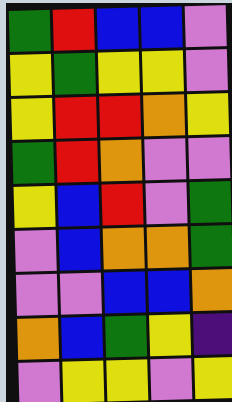[["green", "red", "blue", "blue", "violet"], ["yellow", "green", "yellow", "yellow", "violet"], ["yellow", "red", "red", "orange", "yellow"], ["green", "red", "orange", "violet", "violet"], ["yellow", "blue", "red", "violet", "green"], ["violet", "blue", "orange", "orange", "green"], ["violet", "violet", "blue", "blue", "orange"], ["orange", "blue", "green", "yellow", "indigo"], ["violet", "yellow", "yellow", "violet", "yellow"]]